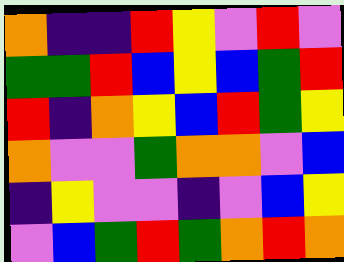[["orange", "indigo", "indigo", "red", "yellow", "violet", "red", "violet"], ["green", "green", "red", "blue", "yellow", "blue", "green", "red"], ["red", "indigo", "orange", "yellow", "blue", "red", "green", "yellow"], ["orange", "violet", "violet", "green", "orange", "orange", "violet", "blue"], ["indigo", "yellow", "violet", "violet", "indigo", "violet", "blue", "yellow"], ["violet", "blue", "green", "red", "green", "orange", "red", "orange"]]